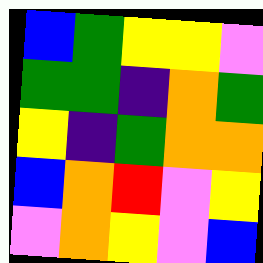[["blue", "green", "yellow", "yellow", "violet"], ["green", "green", "indigo", "orange", "green"], ["yellow", "indigo", "green", "orange", "orange"], ["blue", "orange", "red", "violet", "yellow"], ["violet", "orange", "yellow", "violet", "blue"]]